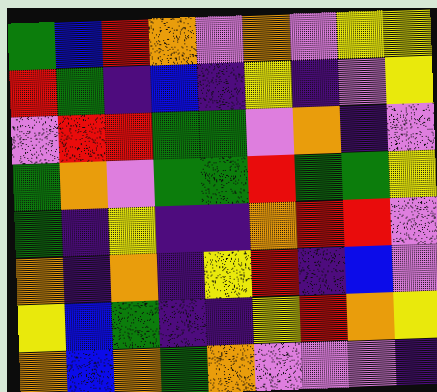[["green", "blue", "red", "orange", "violet", "orange", "violet", "yellow", "yellow"], ["red", "green", "indigo", "blue", "indigo", "yellow", "indigo", "violet", "yellow"], ["violet", "red", "red", "green", "green", "violet", "orange", "indigo", "violet"], ["green", "orange", "violet", "green", "green", "red", "green", "green", "yellow"], ["green", "indigo", "yellow", "indigo", "indigo", "orange", "red", "red", "violet"], ["orange", "indigo", "orange", "indigo", "yellow", "red", "indigo", "blue", "violet"], ["yellow", "blue", "green", "indigo", "indigo", "yellow", "red", "orange", "yellow"], ["orange", "blue", "orange", "green", "orange", "violet", "violet", "violet", "indigo"]]